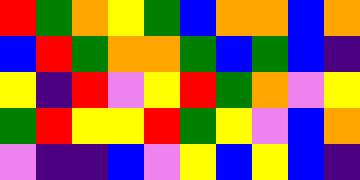[["red", "green", "orange", "yellow", "green", "blue", "orange", "orange", "blue", "orange"], ["blue", "red", "green", "orange", "orange", "green", "blue", "green", "blue", "indigo"], ["yellow", "indigo", "red", "violet", "yellow", "red", "green", "orange", "violet", "yellow"], ["green", "red", "yellow", "yellow", "red", "green", "yellow", "violet", "blue", "orange"], ["violet", "indigo", "indigo", "blue", "violet", "yellow", "blue", "yellow", "blue", "indigo"]]